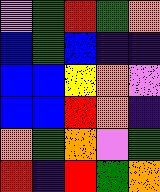[["violet", "green", "red", "green", "orange"], ["blue", "green", "blue", "indigo", "indigo"], ["blue", "blue", "yellow", "orange", "violet"], ["blue", "blue", "red", "orange", "indigo"], ["orange", "green", "orange", "violet", "green"], ["red", "indigo", "red", "green", "orange"]]